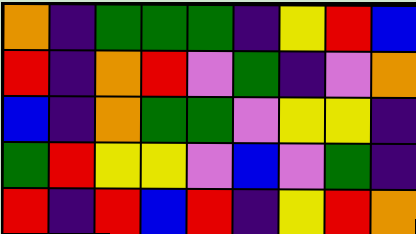[["orange", "indigo", "green", "green", "green", "indigo", "yellow", "red", "blue"], ["red", "indigo", "orange", "red", "violet", "green", "indigo", "violet", "orange"], ["blue", "indigo", "orange", "green", "green", "violet", "yellow", "yellow", "indigo"], ["green", "red", "yellow", "yellow", "violet", "blue", "violet", "green", "indigo"], ["red", "indigo", "red", "blue", "red", "indigo", "yellow", "red", "orange"]]